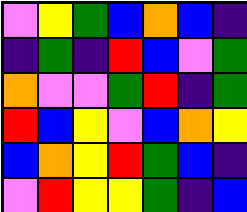[["violet", "yellow", "green", "blue", "orange", "blue", "indigo"], ["indigo", "green", "indigo", "red", "blue", "violet", "green"], ["orange", "violet", "violet", "green", "red", "indigo", "green"], ["red", "blue", "yellow", "violet", "blue", "orange", "yellow"], ["blue", "orange", "yellow", "red", "green", "blue", "indigo"], ["violet", "red", "yellow", "yellow", "green", "indigo", "blue"]]